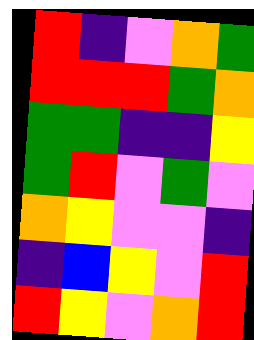[["red", "indigo", "violet", "orange", "green"], ["red", "red", "red", "green", "orange"], ["green", "green", "indigo", "indigo", "yellow"], ["green", "red", "violet", "green", "violet"], ["orange", "yellow", "violet", "violet", "indigo"], ["indigo", "blue", "yellow", "violet", "red"], ["red", "yellow", "violet", "orange", "red"]]